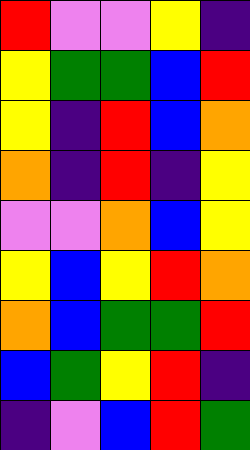[["red", "violet", "violet", "yellow", "indigo"], ["yellow", "green", "green", "blue", "red"], ["yellow", "indigo", "red", "blue", "orange"], ["orange", "indigo", "red", "indigo", "yellow"], ["violet", "violet", "orange", "blue", "yellow"], ["yellow", "blue", "yellow", "red", "orange"], ["orange", "blue", "green", "green", "red"], ["blue", "green", "yellow", "red", "indigo"], ["indigo", "violet", "blue", "red", "green"]]